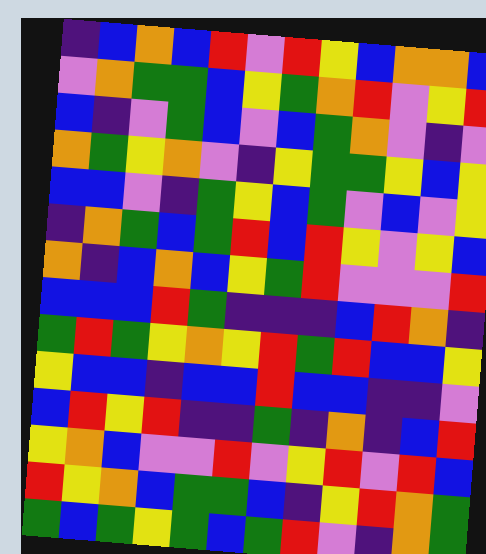[["indigo", "blue", "orange", "blue", "red", "violet", "red", "yellow", "blue", "orange", "orange", "blue"], ["violet", "orange", "green", "green", "blue", "yellow", "green", "orange", "red", "violet", "yellow", "red"], ["blue", "indigo", "violet", "green", "blue", "violet", "blue", "green", "orange", "violet", "indigo", "violet"], ["orange", "green", "yellow", "orange", "violet", "indigo", "yellow", "green", "green", "yellow", "blue", "yellow"], ["blue", "blue", "violet", "indigo", "green", "yellow", "blue", "green", "violet", "blue", "violet", "yellow"], ["indigo", "orange", "green", "blue", "green", "red", "blue", "red", "yellow", "violet", "yellow", "blue"], ["orange", "indigo", "blue", "orange", "blue", "yellow", "green", "red", "violet", "violet", "violet", "red"], ["blue", "blue", "blue", "red", "green", "indigo", "indigo", "indigo", "blue", "red", "orange", "indigo"], ["green", "red", "green", "yellow", "orange", "yellow", "red", "green", "red", "blue", "blue", "yellow"], ["yellow", "blue", "blue", "indigo", "blue", "blue", "red", "blue", "blue", "indigo", "indigo", "violet"], ["blue", "red", "yellow", "red", "indigo", "indigo", "green", "indigo", "orange", "indigo", "blue", "red"], ["yellow", "orange", "blue", "violet", "violet", "red", "violet", "yellow", "red", "violet", "red", "blue"], ["red", "yellow", "orange", "blue", "green", "green", "blue", "indigo", "yellow", "red", "orange", "green"], ["green", "blue", "green", "yellow", "green", "blue", "green", "red", "violet", "indigo", "orange", "green"]]